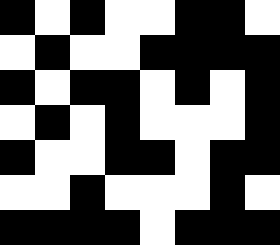[["black", "white", "black", "white", "white", "black", "black", "white"], ["white", "black", "white", "white", "black", "black", "black", "black"], ["black", "white", "black", "black", "white", "black", "white", "black"], ["white", "black", "white", "black", "white", "white", "white", "black"], ["black", "white", "white", "black", "black", "white", "black", "black"], ["white", "white", "black", "white", "white", "white", "black", "white"], ["black", "black", "black", "black", "white", "black", "black", "black"]]